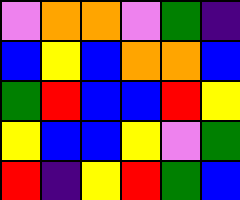[["violet", "orange", "orange", "violet", "green", "indigo"], ["blue", "yellow", "blue", "orange", "orange", "blue"], ["green", "red", "blue", "blue", "red", "yellow"], ["yellow", "blue", "blue", "yellow", "violet", "green"], ["red", "indigo", "yellow", "red", "green", "blue"]]